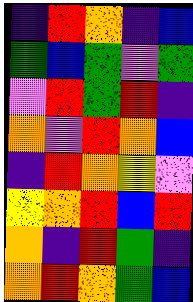[["indigo", "red", "orange", "indigo", "blue"], ["green", "blue", "green", "violet", "green"], ["violet", "red", "green", "red", "indigo"], ["orange", "violet", "red", "orange", "blue"], ["indigo", "red", "orange", "yellow", "violet"], ["yellow", "orange", "red", "blue", "red"], ["orange", "indigo", "red", "green", "indigo"], ["orange", "red", "orange", "green", "blue"]]